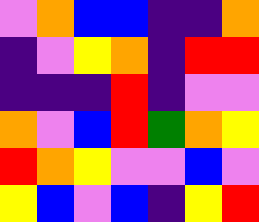[["violet", "orange", "blue", "blue", "indigo", "indigo", "orange"], ["indigo", "violet", "yellow", "orange", "indigo", "red", "red"], ["indigo", "indigo", "indigo", "red", "indigo", "violet", "violet"], ["orange", "violet", "blue", "red", "green", "orange", "yellow"], ["red", "orange", "yellow", "violet", "violet", "blue", "violet"], ["yellow", "blue", "violet", "blue", "indigo", "yellow", "red"]]